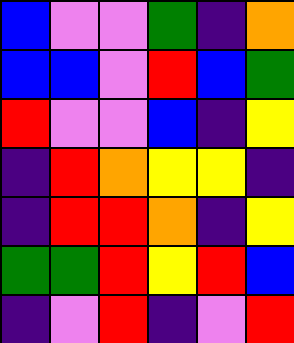[["blue", "violet", "violet", "green", "indigo", "orange"], ["blue", "blue", "violet", "red", "blue", "green"], ["red", "violet", "violet", "blue", "indigo", "yellow"], ["indigo", "red", "orange", "yellow", "yellow", "indigo"], ["indigo", "red", "red", "orange", "indigo", "yellow"], ["green", "green", "red", "yellow", "red", "blue"], ["indigo", "violet", "red", "indigo", "violet", "red"]]